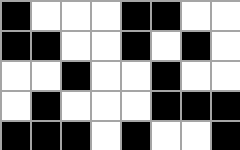[["black", "white", "white", "white", "black", "black", "white", "white"], ["black", "black", "white", "white", "black", "white", "black", "white"], ["white", "white", "black", "white", "white", "black", "white", "white"], ["white", "black", "white", "white", "white", "black", "black", "black"], ["black", "black", "black", "white", "black", "white", "white", "black"]]